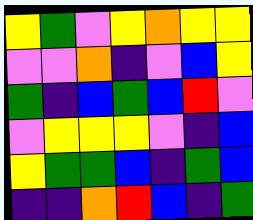[["yellow", "green", "violet", "yellow", "orange", "yellow", "yellow"], ["violet", "violet", "orange", "indigo", "violet", "blue", "yellow"], ["green", "indigo", "blue", "green", "blue", "red", "violet"], ["violet", "yellow", "yellow", "yellow", "violet", "indigo", "blue"], ["yellow", "green", "green", "blue", "indigo", "green", "blue"], ["indigo", "indigo", "orange", "red", "blue", "indigo", "green"]]